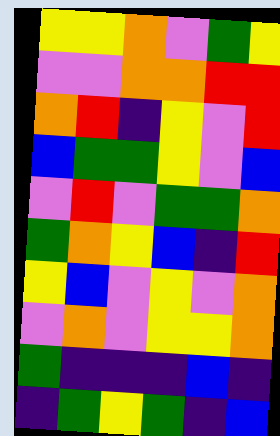[["yellow", "yellow", "orange", "violet", "green", "yellow"], ["violet", "violet", "orange", "orange", "red", "red"], ["orange", "red", "indigo", "yellow", "violet", "red"], ["blue", "green", "green", "yellow", "violet", "blue"], ["violet", "red", "violet", "green", "green", "orange"], ["green", "orange", "yellow", "blue", "indigo", "red"], ["yellow", "blue", "violet", "yellow", "violet", "orange"], ["violet", "orange", "violet", "yellow", "yellow", "orange"], ["green", "indigo", "indigo", "indigo", "blue", "indigo"], ["indigo", "green", "yellow", "green", "indigo", "blue"]]